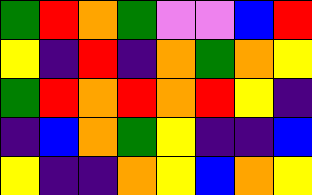[["green", "red", "orange", "green", "violet", "violet", "blue", "red"], ["yellow", "indigo", "red", "indigo", "orange", "green", "orange", "yellow"], ["green", "red", "orange", "red", "orange", "red", "yellow", "indigo"], ["indigo", "blue", "orange", "green", "yellow", "indigo", "indigo", "blue"], ["yellow", "indigo", "indigo", "orange", "yellow", "blue", "orange", "yellow"]]